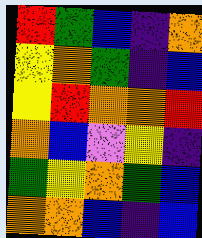[["red", "green", "blue", "indigo", "orange"], ["yellow", "orange", "green", "indigo", "blue"], ["yellow", "red", "orange", "orange", "red"], ["orange", "blue", "violet", "yellow", "indigo"], ["green", "yellow", "orange", "green", "blue"], ["orange", "orange", "blue", "indigo", "blue"]]